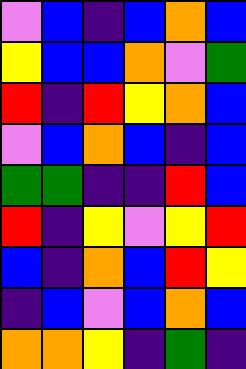[["violet", "blue", "indigo", "blue", "orange", "blue"], ["yellow", "blue", "blue", "orange", "violet", "green"], ["red", "indigo", "red", "yellow", "orange", "blue"], ["violet", "blue", "orange", "blue", "indigo", "blue"], ["green", "green", "indigo", "indigo", "red", "blue"], ["red", "indigo", "yellow", "violet", "yellow", "red"], ["blue", "indigo", "orange", "blue", "red", "yellow"], ["indigo", "blue", "violet", "blue", "orange", "blue"], ["orange", "orange", "yellow", "indigo", "green", "indigo"]]